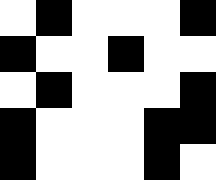[["white", "black", "white", "white", "white", "black"], ["black", "white", "white", "black", "white", "white"], ["white", "black", "white", "white", "white", "black"], ["black", "white", "white", "white", "black", "black"], ["black", "white", "white", "white", "black", "white"]]